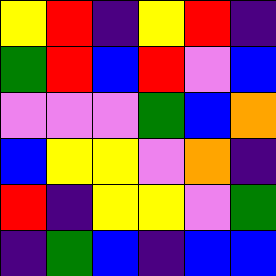[["yellow", "red", "indigo", "yellow", "red", "indigo"], ["green", "red", "blue", "red", "violet", "blue"], ["violet", "violet", "violet", "green", "blue", "orange"], ["blue", "yellow", "yellow", "violet", "orange", "indigo"], ["red", "indigo", "yellow", "yellow", "violet", "green"], ["indigo", "green", "blue", "indigo", "blue", "blue"]]